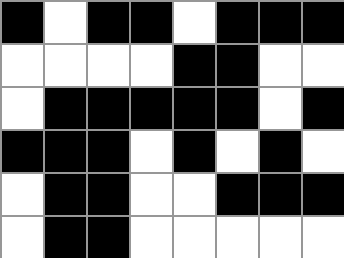[["black", "white", "black", "black", "white", "black", "black", "black"], ["white", "white", "white", "white", "black", "black", "white", "white"], ["white", "black", "black", "black", "black", "black", "white", "black"], ["black", "black", "black", "white", "black", "white", "black", "white"], ["white", "black", "black", "white", "white", "black", "black", "black"], ["white", "black", "black", "white", "white", "white", "white", "white"]]